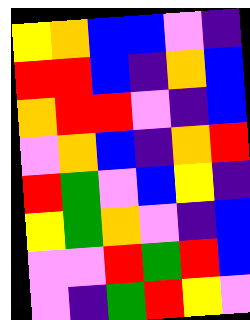[["yellow", "orange", "blue", "blue", "violet", "indigo"], ["red", "red", "blue", "indigo", "orange", "blue"], ["orange", "red", "red", "violet", "indigo", "blue"], ["violet", "orange", "blue", "indigo", "orange", "red"], ["red", "green", "violet", "blue", "yellow", "indigo"], ["yellow", "green", "orange", "violet", "indigo", "blue"], ["violet", "violet", "red", "green", "red", "blue"], ["violet", "indigo", "green", "red", "yellow", "violet"]]